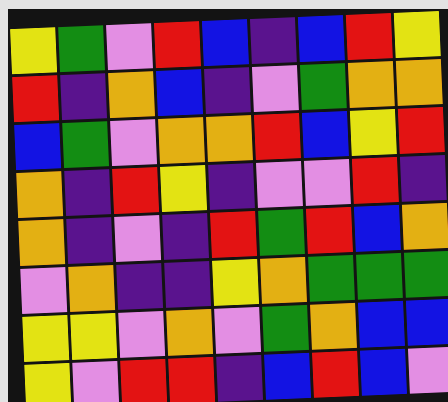[["yellow", "green", "violet", "red", "blue", "indigo", "blue", "red", "yellow"], ["red", "indigo", "orange", "blue", "indigo", "violet", "green", "orange", "orange"], ["blue", "green", "violet", "orange", "orange", "red", "blue", "yellow", "red"], ["orange", "indigo", "red", "yellow", "indigo", "violet", "violet", "red", "indigo"], ["orange", "indigo", "violet", "indigo", "red", "green", "red", "blue", "orange"], ["violet", "orange", "indigo", "indigo", "yellow", "orange", "green", "green", "green"], ["yellow", "yellow", "violet", "orange", "violet", "green", "orange", "blue", "blue"], ["yellow", "violet", "red", "red", "indigo", "blue", "red", "blue", "violet"]]